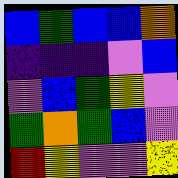[["blue", "green", "blue", "blue", "orange"], ["indigo", "indigo", "indigo", "violet", "blue"], ["violet", "blue", "green", "yellow", "violet"], ["green", "orange", "green", "blue", "violet"], ["red", "yellow", "violet", "violet", "yellow"]]